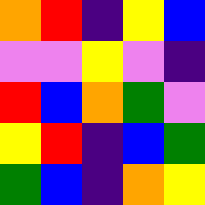[["orange", "red", "indigo", "yellow", "blue"], ["violet", "violet", "yellow", "violet", "indigo"], ["red", "blue", "orange", "green", "violet"], ["yellow", "red", "indigo", "blue", "green"], ["green", "blue", "indigo", "orange", "yellow"]]